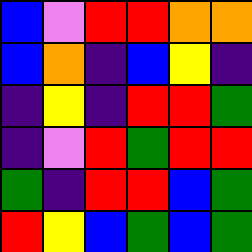[["blue", "violet", "red", "red", "orange", "orange"], ["blue", "orange", "indigo", "blue", "yellow", "indigo"], ["indigo", "yellow", "indigo", "red", "red", "green"], ["indigo", "violet", "red", "green", "red", "red"], ["green", "indigo", "red", "red", "blue", "green"], ["red", "yellow", "blue", "green", "blue", "green"]]